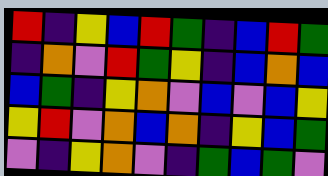[["red", "indigo", "yellow", "blue", "red", "green", "indigo", "blue", "red", "green"], ["indigo", "orange", "violet", "red", "green", "yellow", "indigo", "blue", "orange", "blue"], ["blue", "green", "indigo", "yellow", "orange", "violet", "blue", "violet", "blue", "yellow"], ["yellow", "red", "violet", "orange", "blue", "orange", "indigo", "yellow", "blue", "green"], ["violet", "indigo", "yellow", "orange", "violet", "indigo", "green", "blue", "green", "violet"]]